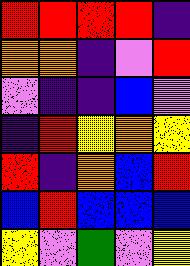[["red", "red", "red", "red", "indigo"], ["orange", "orange", "indigo", "violet", "red"], ["violet", "indigo", "indigo", "blue", "violet"], ["indigo", "red", "yellow", "orange", "yellow"], ["red", "indigo", "orange", "blue", "red"], ["blue", "red", "blue", "blue", "blue"], ["yellow", "violet", "green", "violet", "yellow"]]